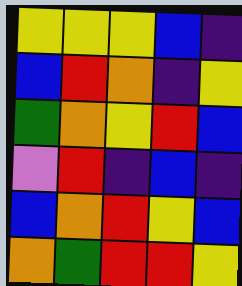[["yellow", "yellow", "yellow", "blue", "indigo"], ["blue", "red", "orange", "indigo", "yellow"], ["green", "orange", "yellow", "red", "blue"], ["violet", "red", "indigo", "blue", "indigo"], ["blue", "orange", "red", "yellow", "blue"], ["orange", "green", "red", "red", "yellow"]]